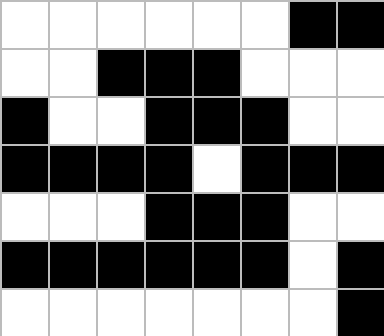[["white", "white", "white", "white", "white", "white", "black", "black"], ["white", "white", "black", "black", "black", "white", "white", "white"], ["black", "white", "white", "black", "black", "black", "white", "white"], ["black", "black", "black", "black", "white", "black", "black", "black"], ["white", "white", "white", "black", "black", "black", "white", "white"], ["black", "black", "black", "black", "black", "black", "white", "black"], ["white", "white", "white", "white", "white", "white", "white", "black"]]